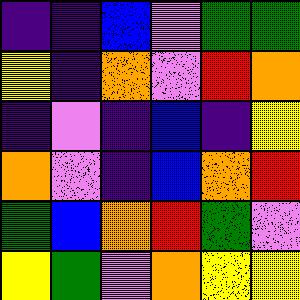[["indigo", "indigo", "blue", "violet", "green", "green"], ["yellow", "indigo", "orange", "violet", "red", "orange"], ["indigo", "violet", "indigo", "blue", "indigo", "yellow"], ["orange", "violet", "indigo", "blue", "orange", "red"], ["green", "blue", "orange", "red", "green", "violet"], ["yellow", "green", "violet", "orange", "yellow", "yellow"]]